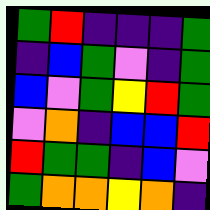[["green", "red", "indigo", "indigo", "indigo", "green"], ["indigo", "blue", "green", "violet", "indigo", "green"], ["blue", "violet", "green", "yellow", "red", "green"], ["violet", "orange", "indigo", "blue", "blue", "red"], ["red", "green", "green", "indigo", "blue", "violet"], ["green", "orange", "orange", "yellow", "orange", "indigo"]]